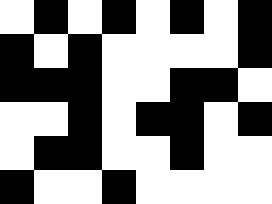[["white", "black", "white", "black", "white", "black", "white", "black"], ["black", "white", "black", "white", "white", "white", "white", "black"], ["black", "black", "black", "white", "white", "black", "black", "white"], ["white", "white", "black", "white", "black", "black", "white", "black"], ["white", "black", "black", "white", "white", "black", "white", "white"], ["black", "white", "white", "black", "white", "white", "white", "white"]]